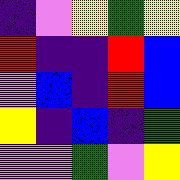[["indigo", "violet", "yellow", "green", "yellow"], ["red", "indigo", "indigo", "red", "blue"], ["violet", "blue", "indigo", "red", "blue"], ["yellow", "indigo", "blue", "indigo", "green"], ["violet", "violet", "green", "violet", "yellow"]]